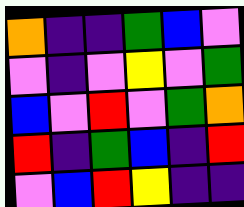[["orange", "indigo", "indigo", "green", "blue", "violet"], ["violet", "indigo", "violet", "yellow", "violet", "green"], ["blue", "violet", "red", "violet", "green", "orange"], ["red", "indigo", "green", "blue", "indigo", "red"], ["violet", "blue", "red", "yellow", "indigo", "indigo"]]